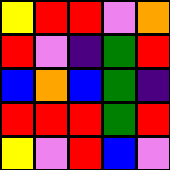[["yellow", "red", "red", "violet", "orange"], ["red", "violet", "indigo", "green", "red"], ["blue", "orange", "blue", "green", "indigo"], ["red", "red", "red", "green", "red"], ["yellow", "violet", "red", "blue", "violet"]]